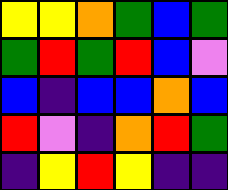[["yellow", "yellow", "orange", "green", "blue", "green"], ["green", "red", "green", "red", "blue", "violet"], ["blue", "indigo", "blue", "blue", "orange", "blue"], ["red", "violet", "indigo", "orange", "red", "green"], ["indigo", "yellow", "red", "yellow", "indigo", "indigo"]]